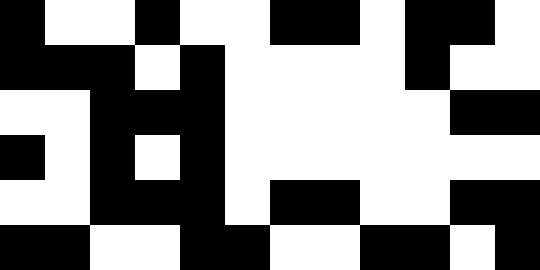[["black", "white", "white", "black", "white", "white", "black", "black", "white", "black", "black", "white"], ["black", "black", "black", "white", "black", "white", "white", "white", "white", "black", "white", "white"], ["white", "white", "black", "black", "black", "white", "white", "white", "white", "white", "black", "black"], ["black", "white", "black", "white", "black", "white", "white", "white", "white", "white", "white", "white"], ["white", "white", "black", "black", "black", "white", "black", "black", "white", "white", "black", "black"], ["black", "black", "white", "white", "black", "black", "white", "white", "black", "black", "white", "black"]]